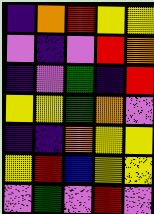[["indigo", "orange", "red", "yellow", "yellow"], ["violet", "indigo", "violet", "red", "orange"], ["indigo", "violet", "green", "indigo", "red"], ["yellow", "yellow", "green", "orange", "violet"], ["indigo", "indigo", "orange", "yellow", "yellow"], ["yellow", "red", "blue", "yellow", "yellow"], ["violet", "green", "violet", "red", "violet"]]